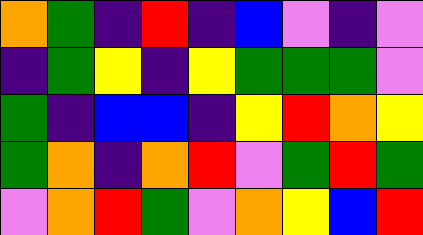[["orange", "green", "indigo", "red", "indigo", "blue", "violet", "indigo", "violet"], ["indigo", "green", "yellow", "indigo", "yellow", "green", "green", "green", "violet"], ["green", "indigo", "blue", "blue", "indigo", "yellow", "red", "orange", "yellow"], ["green", "orange", "indigo", "orange", "red", "violet", "green", "red", "green"], ["violet", "orange", "red", "green", "violet", "orange", "yellow", "blue", "red"]]